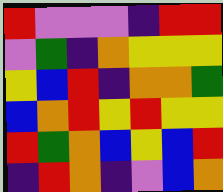[["red", "violet", "violet", "violet", "indigo", "red", "red"], ["violet", "green", "indigo", "orange", "yellow", "yellow", "yellow"], ["yellow", "blue", "red", "indigo", "orange", "orange", "green"], ["blue", "orange", "red", "yellow", "red", "yellow", "yellow"], ["red", "green", "orange", "blue", "yellow", "blue", "red"], ["indigo", "red", "orange", "indigo", "violet", "blue", "orange"]]